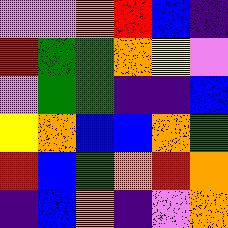[["violet", "violet", "orange", "red", "blue", "indigo"], ["red", "green", "green", "orange", "yellow", "violet"], ["violet", "green", "green", "indigo", "indigo", "blue"], ["yellow", "orange", "blue", "blue", "orange", "green"], ["red", "blue", "green", "orange", "red", "orange"], ["indigo", "blue", "orange", "indigo", "violet", "orange"]]